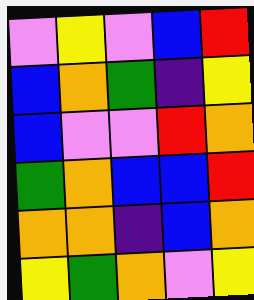[["violet", "yellow", "violet", "blue", "red"], ["blue", "orange", "green", "indigo", "yellow"], ["blue", "violet", "violet", "red", "orange"], ["green", "orange", "blue", "blue", "red"], ["orange", "orange", "indigo", "blue", "orange"], ["yellow", "green", "orange", "violet", "yellow"]]